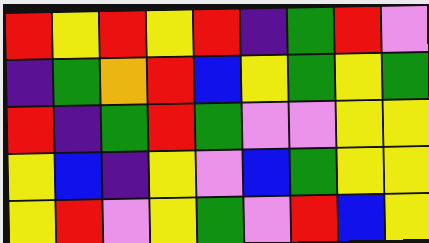[["red", "yellow", "red", "yellow", "red", "indigo", "green", "red", "violet"], ["indigo", "green", "orange", "red", "blue", "yellow", "green", "yellow", "green"], ["red", "indigo", "green", "red", "green", "violet", "violet", "yellow", "yellow"], ["yellow", "blue", "indigo", "yellow", "violet", "blue", "green", "yellow", "yellow"], ["yellow", "red", "violet", "yellow", "green", "violet", "red", "blue", "yellow"]]